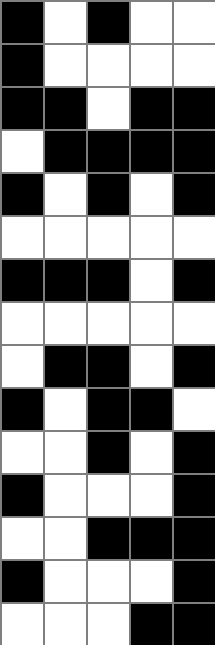[["black", "white", "black", "white", "white"], ["black", "white", "white", "white", "white"], ["black", "black", "white", "black", "black"], ["white", "black", "black", "black", "black"], ["black", "white", "black", "white", "black"], ["white", "white", "white", "white", "white"], ["black", "black", "black", "white", "black"], ["white", "white", "white", "white", "white"], ["white", "black", "black", "white", "black"], ["black", "white", "black", "black", "white"], ["white", "white", "black", "white", "black"], ["black", "white", "white", "white", "black"], ["white", "white", "black", "black", "black"], ["black", "white", "white", "white", "black"], ["white", "white", "white", "black", "black"]]